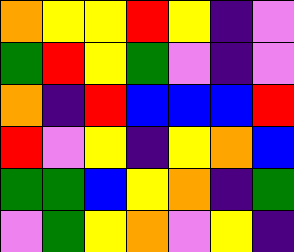[["orange", "yellow", "yellow", "red", "yellow", "indigo", "violet"], ["green", "red", "yellow", "green", "violet", "indigo", "violet"], ["orange", "indigo", "red", "blue", "blue", "blue", "red"], ["red", "violet", "yellow", "indigo", "yellow", "orange", "blue"], ["green", "green", "blue", "yellow", "orange", "indigo", "green"], ["violet", "green", "yellow", "orange", "violet", "yellow", "indigo"]]